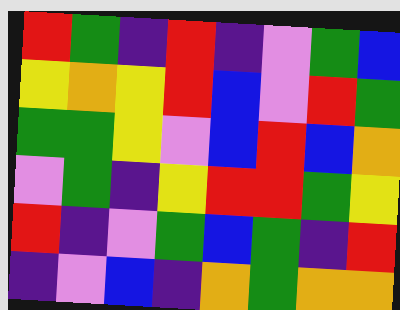[["red", "green", "indigo", "red", "indigo", "violet", "green", "blue"], ["yellow", "orange", "yellow", "red", "blue", "violet", "red", "green"], ["green", "green", "yellow", "violet", "blue", "red", "blue", "orange"], ["violet", "green", "indigo", "yellow", "red", "red", "green", "yellow"], ["red", "indigo", "violet", "green", "blue", "green", "indigo", "red"], ["indigo", "violet", "blue", "indigo", "orange", "green", "orange", "orange"]]